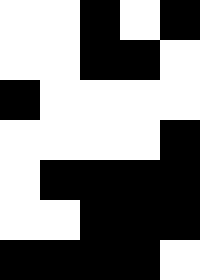[["white", "white", "black", "white", "black"], ["white", "white", "black", "black", "white"], ["black", "white", "white", "white", "white"], ["white", "white", "white", "white", "black"], ["white", "black", "black", "black", "black"], ["white", "white", "black", "black", "black"], ["black", "black", "black", "black", "white"]]